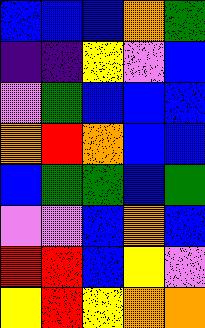[["blue", "blue", "blue", "orange", "green"], ["indigo", "indigo", "yellow", "violet", "blue"], ["violet", "green", "blue", "blue", "blue"], ["orange", "red", "orange", "blue", "blue"], ["blue", "green", "green", "blue", "green"], ["violet", "violet", "blue", "orange", "blue"], ["red", "red", "blue", "yellow", "violet"], ["yellow", "red", "yellow", "orange", "orange"]]